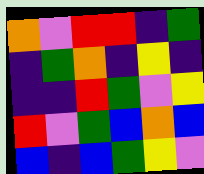[["orange", "violet", "red", "red", "indigo", "green"], ["indigo", "green", "orange", "indigo", "yellow", "indigo"], ["indigo", "indigo", "red", "green", "violet", "yellow"], ["red", "violet", "green", "blue", "orange", "blue"], ["blue", "indigo", "blue", "green", "yellow", "violet"]]